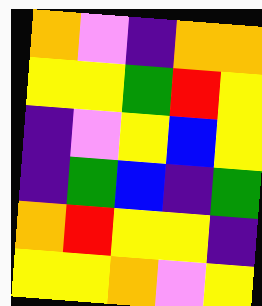[["orange", "violet", "indigo", "orange", "orange"], ["yellow", "yellow", "green", "red", "yellow"], ["indigo", "violet", "yellow", "blue", "yellow"], ["indigo", "green", "blue", "indigo", "green"], ["orange", "red", "yellow", "yellow", "indigo"], ["yellow", "yellow", "orange", "violet", "yellow"]]